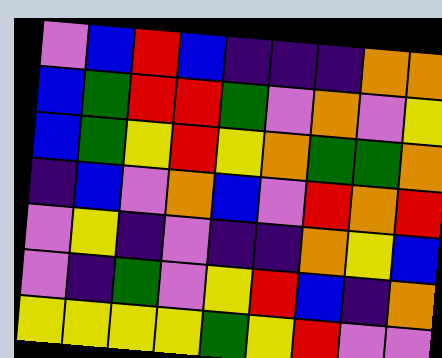[["violet", "blue", "red", "blue", "indigo", "indigo", "indigo", "orange", "orange"], ["blue", "green", "red", "red", "green", "violet", "orange", "violet", "yellow"], ["blue", "green", "yellow", "red", "yellow", "orange", "green", "green", "orange"], ["indigo", "blue", "violet", "orange", "blue", "violet", "red", "orange", "red"], ["violet", "yellow", "indigo", "violet", "indigo", "indigo", "orange", "yellow", "blue"], ["violet", "indigo", "green", "violet", "yellow", "red", "blue", "indigo", "orange"], ["yellow", "yellow", "yellow", "yellow", "green", "yellow", "red", "violet", "violet"]]